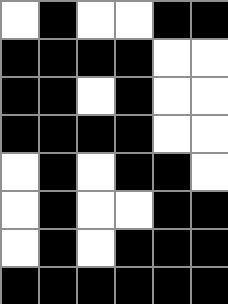[["white", "black", "white", "white", "black", "black"], ["black", "black", "black", "black", "white", "white"], ["black", "black", "white", "black", "white", "white"], ["black", "black", "black", "black", "white", "white"], ["white", "black", "white", "black", "black", "white"], ["white", "black", "white", "white", "black", "black"], ["white", "black", "white", "black", "black", "black"], ["black", "black", "black", "black", "black", "black"]]